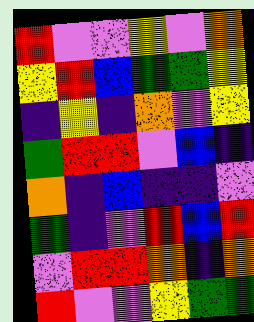[["red", "violet", "violet", "yellow", "violet", "orange"], ["yellow", "red", "blue", "green", "green", "yellow"], ["indigo", "yellow", "indigo", "orange", "violet", "yellow"], ["green", "red", "red", "violet", "blue", "indigo"], ["orange", "indigo", "blue", "indigo", "indigo", "violet"], ["green", "indigo", "violet", "red", "blue", "red"], ["violet", "red", "red", "orange", "indigo", "orange"], ["red", "violet", "violet", "yellow", "green", "green"]]